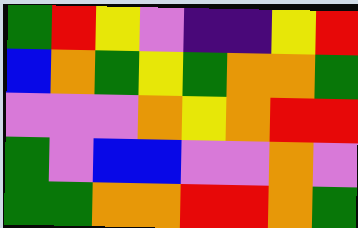[["green", "red", "yellow", "violet", "indigo", "indigo", "yellow", "red"], ["blue", "orange", "green", "yellow", "green", "orange", "orange", "green"], ["violet", "violet", "violet", "orange", "yellow", "orange", "red", "red"], ["green", "violet", "blue", "blue", "violet", "violet", "orange", "violet"], ["green", "green", "orange", "orange", "red", "red", "orange", "green"]]